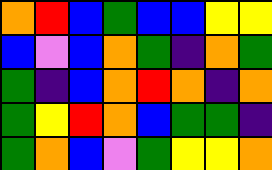[["orange", "red", "blue", "green", "blue", "blue", "yellow", "yellow"], ["blue", "violet", "blue", "orange", "green", "indigo", "orange", "green"], ["green", "indigo", "blue", "orange", "red", "orange", "indigo", "orange"], ["green", "yellow", "red", "orange", "blue", "green", "green", "indigo"], ["green", "orange", "blue", "violet", "green", "yellow", "yellow", "orange"]]